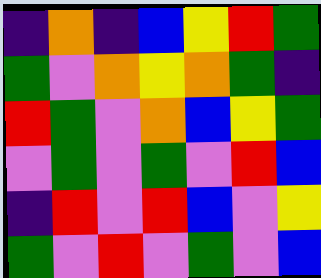[["indigo", "orange", "indigo", "blue", "yellow", "red", "green"], ["green", "violet", "orange", "yellow", "orange", "green", "indigo"], ["red", "green", "violet", "orange", "blue", "yellow", "green"], ["violet", "green", "violet", "green", "violet", "red", "blue"], ["indigo", "red", "violet", "red", "blue", "violet", "yellow"], ["green", "violet", "red", "violet", "green", "violet", "blue"]]